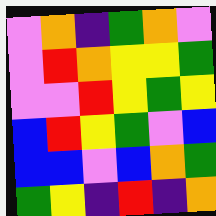[["violet", "orange", "indigo", "green", "orange", "violet"], ["violet", "red", "orange", "yellow", "yellow", "green"], ["violet", "violet", "red", "yellow", "green", "yellow"], ["blue", "red", "yellow", "green", "violet", "blue"], ["blue", "blue", "violet", "blue", "orange", "green"], ["green", "yellow", "indigo", "red", "indigo", "orange"]]